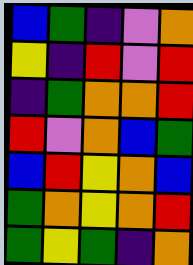[["blue", "green", "indigo", "violet", "orange"], ["yellow", "indigo", "red", "violet", "red"], ["indigo", "green", "orange", "orange", "red"], ["red", "violet", "orange", "blue", "green"], ["blue", "red", "yellow", "orange", "blue"], ["green", "orange", "yellow", "orange", "red"], ["green", "yellow", "green", "indigo", "orange"]]